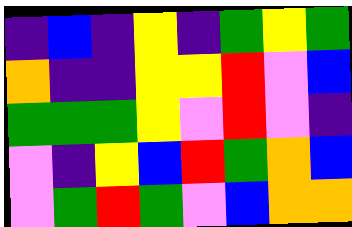[["indigo", "blue", "indigo", "yellow", "indigo", "green", "yellow", "green"], ["orange", "indigo", "indigo", "yellow", "yellow", "red", "violet", "blue"], ["green", "green", "green", "yellow", "violet", "red", "violet", "indigo"], ["violet", "indigo", "yellow", "blue", "red", "green", "orange", "blue"], ["violet", "green", "red", "green", "violet", "blue", "orange", "orange"]]